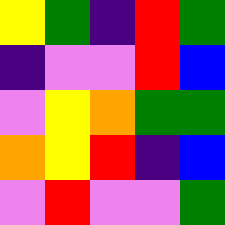[["yellow", "green", "indigo", "red", "green"], ["indigo", "violet", "violet", "red", "blue"], ["violet", "yellow", "orange", "green", "green"], ["orange", "yellow", "red", "indigo", "blue"], ["violet", "red", "violet", "violet", "green"]]